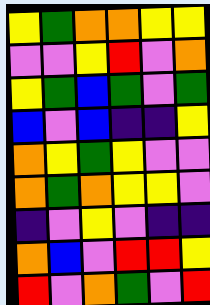[["yellow", "green", "orange", "orange", "yellow", "yellow"], ["violet", "violet", "yellow", "red", "violet", "orange"], ["yellow", "green", "blue", "green", "violet", "green"], ["blue", "violet", "blue", "indigo", "indigo", "yellow"], ["orange", "yellow", "green", "yellow", "violet", "violet"], ["orange", "green", "orange", "yellow", "yellow", "violet"], ["indigo", "violet", "yellow", "violet", "indigo", "indigo"], ["orange", "blue", "violet", "red", "red", "yellow"], ["red", "violet", "orange", "green", "violet", "red"]]